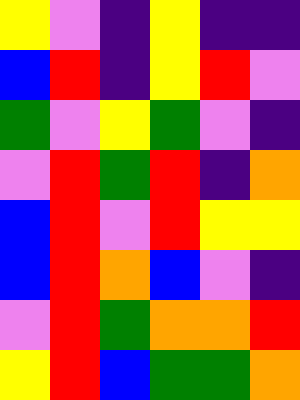[["yellow", "violet", "indigo", "yellow", "indigo", "indigo"], ["blue", "red", "indigo", "yellow", "red", "violet"], ["green", "violet", "yellow", "green", "violet", "indigo"], ["violet", "red", "green", "red", "indigo", "orange"], ["blue", "red", "violet", "red", "yellow", "yellow"], ["blue", "red", "orange", "blue", "violet", "indigo"], ["violet", "red", "green", "orange", "orange", "red"], ["yellow", "red", "blue", "green", "green", "orange"]]